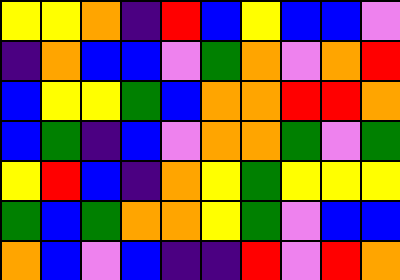[["yellow", "yellow", "orange", "indigo", "red", "blue", "yellow", "blue", "blue", "violet"], ["indigo", "orange", "blue", "blue", "violet", "green", "orange", "violet", "orange", "red"], ["blue", "yellow", "yellow", "green", "blue", "orange", "orange", "red", "red", "orange"], ["blue", "green", "indigo", "blue", "violet", "orange", "orange", "green", "violet", "green"], ["yellow", "red", "blue", "indigo", "orange", "yellow", "green", "yellow", "yellow", "yellow"], ["green", "blue", "green", "orange", "orange", "yellow", "green", "violet", "blue", "blue"], ["orange", "blue", "violet", "blue", "indigo", "indigo", "red", "violet", "red", "orange"]]